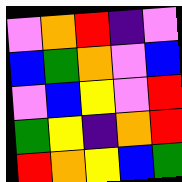[["violet", "orange", "red", "indigo", "violet"], ["blue", "green", "orange", "violet", "blue"], ["violet", "blue", "yellow", "violet", "red"], ["green", "yellow", "indigo", "orange", "red"], ["red", "orange", "yellow", "blue", "green"]]